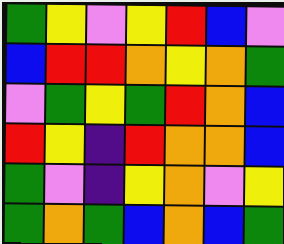[["green", "yellow", "violet", "yellow", "red", "blue", "violet"], ["blue", "red", "red", "orange", "yellow", "orange", "green"], ["violet", "green", "yellow", "green", "red", "orange", "blue"], ["red", "yellow", "indigo", "red", "orange", "orange", "blue"], ["green", "violet", "indigo", "yellow", "orange", "violet", "yellow"], ["green", "orange", "green", "blue", "orange", "blue", "green"]]